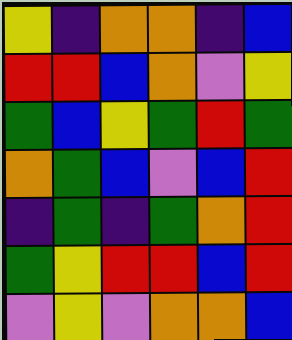[["yellow", "indigo", "orange", "orange", "indigo", "blue"], ["red", "red", "blue", "orange", "violet", "yellow"], ["green", "blue", "yellow", "green", "red", "green"], ["orange", "green", "blue", "violet", "blue", "red"], ["indigo", "green", "indigo", "green", "orange", "red"], ["green", "yellow", "red", "red", "blue", "red"], ["violet", "yellow", "violet", "orange", "orange", "blue"]]